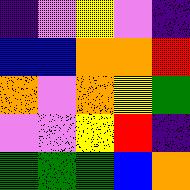[["indigo", "violet", "yellow", "violet", "indigo"], ["blue", "blue", "orange", "orange", "red"], ["orange", "violet", "orange", "yellow", "green"], ["violet", "violet", "yellow", "red", "indigo"], ["green", "green", "green", "blue", "orange"]]